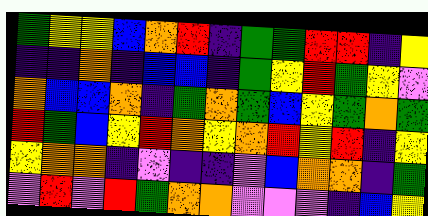[["green", "yellow", "yellow", "blue", "orange", "red", "indigo", "green", "green", "red", "red", "indigo", "yellow"], ["indigo", "indigo", "orange", "indigo", "blue", "blue", "indigo", "green", "yellow", "red", "green", "yellow", "violet"], ["orange", "blue", "blue", "orange", "indigo", "green", "orange", "green", "blue", "yellow", "green", "orange", "green"], ["red", "green", "blue", "yellow", "red", "orange", "yellow", "orange", "red", "yellow", "red", "indigo", "yellow"], ["yellow", "orange", "orange", "indigo", "violet", "indigo", "indigo", "violet", "blue", "orange", "orange", "indigo", "green"], ["violet", "red", "violet", "red", "green", "orange", "orange", "violet", "violet", "violet", "indigo", "blue", "yellow"]]